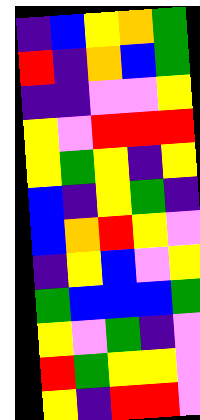[["indigo", "blue", "yellow", "orange", "green"], ["red", "indigo", "orange", "blue", "green"], ["indigo", "indigo", "violet", "violet", "yellow"], ["yellow", "violet", "red", "red", "red"], ["yellow", "green", "yellow", "indigo", "yellow"], ["blue", "indigo", "yellow", "green", "indigo"], ["blue", "orange", "red", "yellow", "violet"], ["indigo", "yellow", "blue", "violet", "yellow"], ["green", "blue", "blue", "blue", "green"], ["yellow", "violet", "green", "indigo", "violet"], ["red", "green", "yellow", "yellow", "violet"], ["yellow", "indigo", "red", "red", "violet"]]